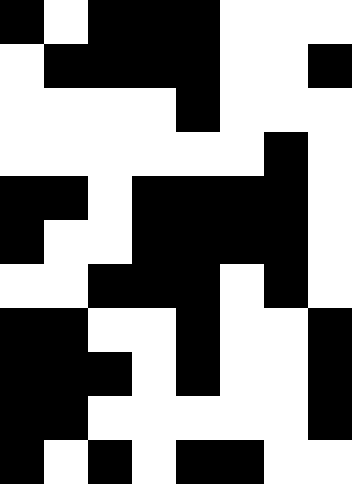[["black", "white", "black", "black", "black", "white", "white", "white"], ["white", "black", "black", "black", "black", "white", "white", "black"], ["white", "white", "white", "white", "black", "white", "white", "white"], ["white", "white", "white", "white", "white", "white", "black", "white"], ["black", "black", "white", "black", "black", "black", "black", "white"], ["black", "white", "white", "black", "black", "black", "black", "white"], ["white", "white", "black", "black", "black", "white", "black", "white"], ["black", "black", "white", "white", "black", "white", "white", "black"], ["black", "black", "black", "white", "black", "white", "white", "black"], ["black", "black", "white", "white", "white", "white", "white", "black"], ["black", "white", "black", "white", "black", "black", "white", "white"]]